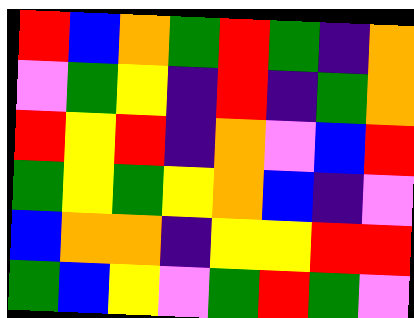[["red", "blue", "orange", "green", "red", "green", "indigo", "orange"], ["violet", "green", "yellow", "indigo", "red", "indigo", "green", "orange"], ["red", "yellow", "red", "indigo", "orange", "violet", "blue", "red"], ["green", "yellow", "green", "yellow", "orange", "blue", "indigo", "violet"], ["blue", "orange", "orange", "indigo", "yellow", "yellow", "red", "red"], ["green", "blue", "yellow", "violet", "green", "red", "green", "violet"]]